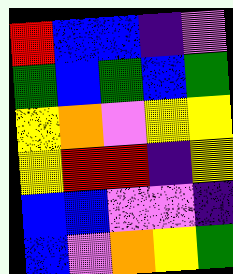[["red", "blue", "blue", "indigo", "violet"], ["green", "blue", "green", "blue", "green"], ["yellow", "orange", "violet", "yellow", "yellow"], ["yellow", "red", "red", "indigo", "yellow"], ["blue", "blue", "violet", "violet", "indigo"], ["blue", "violet", "orange", "yellow", "green"]]